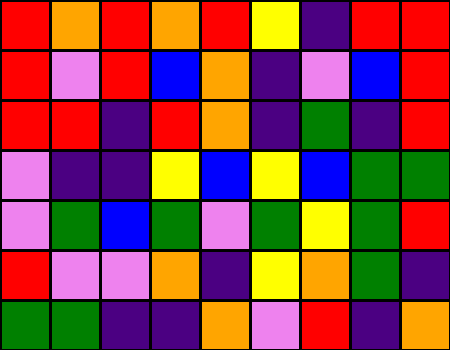[["red", "orange", "red", "orange", "red", "yellow", "indigo", "red", "red"], ["red", "violet", "red", "blue", "orange", "indigo", "violet", "blue", "red"], ["red", "red", "indigo", "red", "orange", "indigo", "green", "indigo", "red"], ["violet", "indigo", "indigo", "yellow", "blue", "yellow", "blue", "green", "green"], ["violet", "green", "blue", "green", "violet", "green", "yellow", "green", "red"], ["red", "violet", "violet", "orange", "indigo", "yellow", "orange", "green", "indigo"], ["green", "green", "indigo", "indigo", "orange", "violet", "red", "indigo", "orange"]]